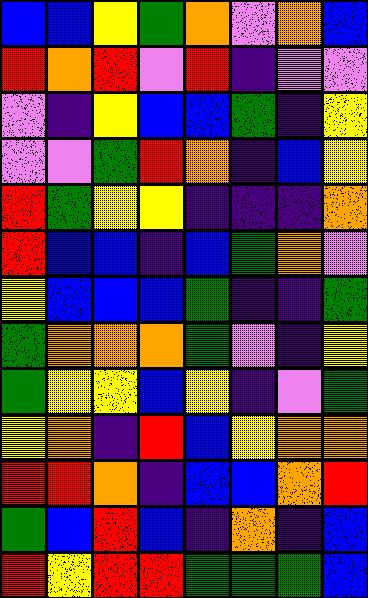[["blue", "blue", "yellow", "green", "orange", "violet", "orange", "blue"], ["red", "orange", "red", "violet", "red", "indigo", "violet", "violet"], ["violet", "indigo", "yellow", "blue", "blue", "green", "indigo", "yellow"], ["violet", "violet", "green", "red", "orange", "indigo", "blue", "yellow"], ["red", "green", "yellow", "yellow", "indigo", "indigo", "indigo", "orange"], ["red", "blue", "blue", "indigo", "blue", "green", "orange", "violet"], ["yellow", "blue", "blue", "blue", "green", "indigo", "indigo", "green"], ["green", "orange", "orange", "orange", "green", "violet", "indigo", "yellow"], ["green", "yellow", "yellow", "blue", "yellow", "indigo", "violet", "green"], ["yellow", "orange", "indigo", "red", "blue", "yellow", "orange", "orange"], ["red", "red", "orange", "indigo", "blue", "blue", "orange", "red"], ["green", "blue", "red", "blue", "indigo", "orange", "indigo", "blue"], ["red", "yellow", "red", "red", "green", "green", "green", "blue"]]